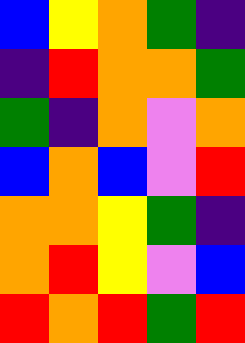[["blue", "yellow", "orange", "green", "indigo"], ["indigo", "red", "orange", "orange", "green"], ["green", "indigo", "orange", "violet", "orange"], ["blue", "orange", "blue", "violet", "red"], ["orange", "orange", "yellow", "green", "indigo"], ["orange", "red", "yellow", "violet", "blue"], ["red", "orange", "red", "green", "red"]]